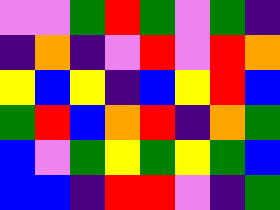[["violet", "violet", "green", "red", "green", "violet", "green", "indigo"], ["indigo", "orange", "indigo", "violet", "red", "violet", "red", "orange"], ["yellow", "blue", "yellow", "indigo", "blue", "yellow", "red", "blue"], ["green", "red", "blue", "orange", "red", "indigo", "orange", "green"], ["blue", "violet", "green", "yellow", "green", "yellow", "green", "blue"], ["blue", "blue", "indigo", "red", "red", "violet", "indigo", "green"]]